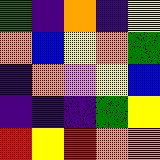[["green", "indigo", "orange", "indigo", "yellow"], ["orange", "blue", "yellow", "orange", "green"], ["indigo", "orange", "violet", "yellow", "blue"], ["indigo", "indigo", "indigo", "green", "yellow"], ["red", "yellow", "red", "orange", "orange"]]